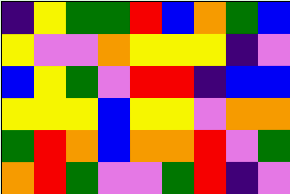[["indigo", "yellow", "green", "green", "red", "blue", "orange", "green", "blue"], ["yellow", "violet", "violet", "orange", "yellow", "yellow", "yellow", "indigo", "violet"], ["blue", "yellow", "green", "violet", "red", "red", "indigo", "blue", "blue"], ["yellow", "yellow", "yellow", "blue", "yellow", "yellow", "violet", "orange", "orange"], ["green", "red", "orange", "blue", "orange", "orange", "red", "violet", "green"], ["orange", "red", "green", "violet", "violet", "green", "red", "indigo", "violet"]]